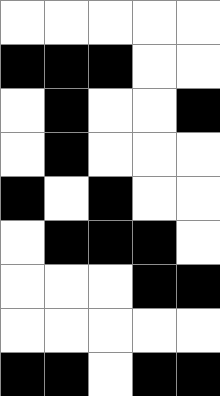[["white", "white", "white", "white", "white"], ["black", "black", "black", "white", "white"], ["white", "black", "white", "white", "black"], ["white", "black", "white", "white", "white"], ["black", "white", "black", "white", "white"], ["white", "black", "black", "black", "white"], ["white", "white", "white", "black", "black"], ["white", "white", "white", "white", "white"], ["black", "black", "white", "black", "black"]]